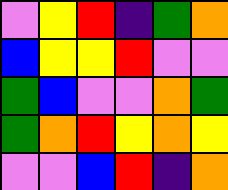[["violet", "yellow", "red", "indigo", "green", "orange"], ["blue", "yellow", "yellow", "red", "violet", "violet"], ["green", "blue", "violet", "violet", "orange", "green"], ["green", "orange", "red", "yellow", "orange", "yellow"], ["violet", "violet", "blue", "red", "indigo", "orange"]]